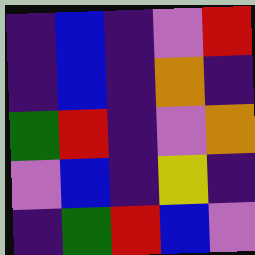[["indigo", "blue", "indigo", "violet", "red"], ["indigo", "blue", "indigo", "orange", "indigo"], ["green", "red", "indigo", "violet", "orange"], ["violet", "blue", "indigo", "yellow", "indigo"], ["indigo", "green", "red", "blue", "violet"]]